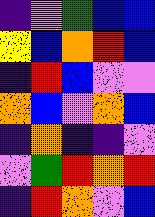[["indigo", "violet", "green", "blue", "blue"], ["yellow", "blue", "orange", "red", "blue"], ["indigo", "red", "blue", "violet", "violet"], ["orange", "blue", "violet", "orange", "blue"], ["indigo", "orange", "indigo", "indigo", "violet"], ["violet", "green", "red", "orange", "red"], ["indigo", "red", "orange", "violet", "blue"]]